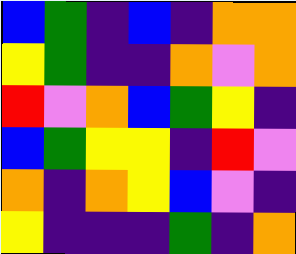[["blue", "green", "indigo", "blue", "indigo", "orange", "orange"], ["yellow", "green", "indigo", "indigo", "orange", "violet", "orange"], ["red", "violet", "orange", "blue", "green", "yellow", "indigo"], ["blue", "green", "yellow", "yellow", "indigo", "red", "violet"], ["orange", "indigo", "orange", "yellow", "blue", "violet", "indigo"], ["yellow", "indigo", "indigo", "indigo", "green", "indigo", "orange"]]